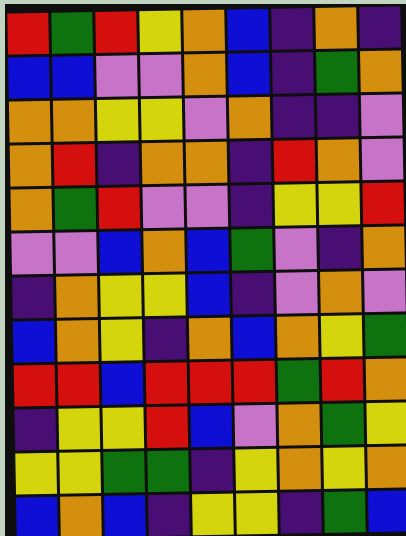[["red", "green", "red", "yellow", "orange", "blue", "indigo", "orange", "indigo"], ["blue", "blue", "violet", "violet", "orange", "blue", "indigo", "green", "orange"], ["orange", "orange", "yellow", "yellow", "violet", "orange", "indigo", "indigo", "violet"], ["orange", "red", "indigo", "orange", "orange", "indigo", "red", "orange", "violet"], ["orange", "green", "red", "violet", "violet", "indigo", "yellow", "yellow", "red"], ["violet", "violet", "blue", "orange", "blue", "green", "violet", "indigo", "orange"], ["indigo", "orange", "yellow", "yellow", "blue", "indigo", "violet", "orange", "violet"], ["blue", "orange", "yellow", "indigo", "orange", "blue", "orange", "yellow", "green"], ["red", "red", "blue", "red", "red", "red", "green", "red", "orange"], ["indigo", "yellow", "yellow", "red", "blue", "violet", "orange", "green", "yellow"], ["yellow", "yellow", "green", "green", "indigo", "yellow", "orange", "yellow", "orange"], ["blue", "orange", "blue", "indigo", "yellow", "yellow", "indigo", "green", "blue"]]